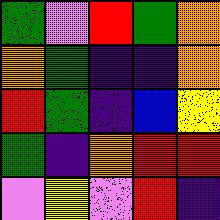[["green", "violet", "red", "green", "orange"], ["orange", "green", "indigo", "indigo", "orange"], ["red", "green", "indigo", "blue", "yellow"], ["green", "indigo", "orange", "red", "red"], ["violet", "yellow", "violet", "red", "indigo"]]